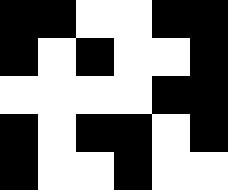[["black", "black", "white", "white", "black", "black"], ["black", "white", "black", "white", "white", "black"], ["white", "white", "white", "white", "black", "black"], ["black", "white", "black", "black", "white", "black"], ["black", "white", "white", "black", "white", "white"]]